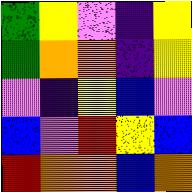[["green", "yellow", "violet", "indigo", "yellow"], ["green", "orange", "orange", "indigo", "yellow"], ["violet", "indigo", "yellow", "blue", "violet"], ["blue", "violet", "red", "yellow", "blue"], ["red", "orange", "orange", "blue", "orange"]]